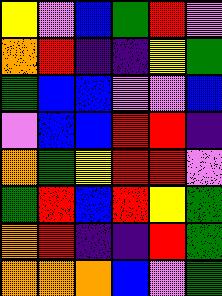[["yellow", "violet", "blue", "green", "red", "violet"], ["orange", "red", "indigo", "indigo", "yellow", "green"], ["green", "blue", "blue", "violet", "violet", "blue"], ["violet", "blue", "blue", "red", "red", "indigo"], ["orange", "green", "yellow", "red", "red", "violet"], ["green", "red", "blue", "red", "yellow", "green"], ["orange", "red", "indigo", "indigo", "red", "green"], ["orange", "orange", "orange", "blue", "violet", "green"]]